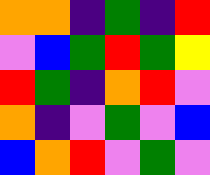[["orange", "orange", "indigo", "green", "indigo", "red"], ["violet", "blue", "green", "red", "green", "yellow"], ["red", "green", "indigo", "orange", "red", "violet"], ["orange", "indigo", "violet", "green", "violet", "blue"], ["blue", "orange", "red", "violet", "green", "violet"]]